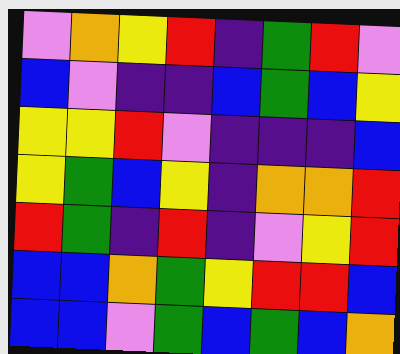[["violet", "orange", "yellow", "red", "indigo", "green", "red", "violet"], ["blue", "violet", "indigo", "indigo", "blue", "green", "blue", "yellow"], ["yellow", "yellow", "red", "violet", "indigo", "indigo", "indigo", "blue"], ["yellow", "green", "blue", "yellow", "indigo", "orange", "orange", "red"], ["red", "green", "indigo", "red", "indigo", "violet", "yellow", "red"], ["blue", "blue", "orange", "green", "yellow", "red", "red", "blue"], ["blue", "blue", "violet", "green", "blue", "green", "blue", "orange"]]